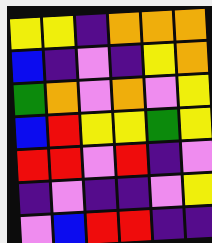[["yellow", "yellow", "indigo", "orange", "orange", "orange"], ["blue", "indigo", "violet", "indigo", "yellow", "orange"], ["green", "orange", "violet", "orange", "violet", "yellow"], ["blue", "red", "yellow", "yellow", "green", "yellow"], ["red", "red", "violet", "red", "indigo", "violet"], ["indigo", "violet", "indigo", "indigo", "violet", "yellow"], ["violet", "blue", "red", "red", "indigo", "indigo"]]